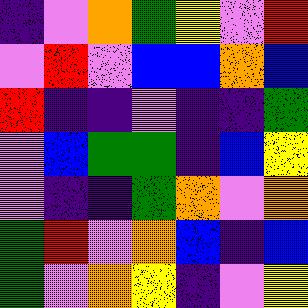[["indigo", "violet", "orange", "green", "yellow", "violet", "red"], ["violet", "red", "violet", "blue", "blue", "orange", "blue"], ["red", "indigo", "indigo", "violet", "indigo", "indigo", "green"], ["violet", "blue", "green", "green", "indigo", "blue", "yellow"], ["violet", "indigo", "indigo", "green", "orange", "violet", "orange"], ["green", "red", "violet", "orange", "blue", "indigo", "blue"], ["green", "violet", "orange", "yellow", "indigo", "violet", "yellow"]]